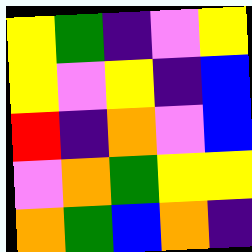[["yellow", "green", "indigo", "violet", "yellow"], ["yellow", "violet", "yellow", "indigo", "blue"], ["red", "indigo", "orange", "violet", "blue"], ["violet", "orange", "green", "yellow", "yellow"], ["orange", "green", "blue", "orange", "indigo"]]